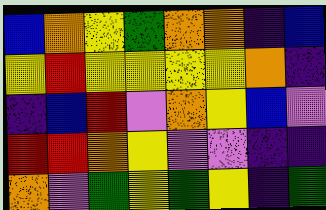[["blue", "orange", "yellow", "green", "orange", "orange", "indigo", "blue"], ["yellow", "red", "yellow", "yellow", "yellow", "yellow", "orange", "indigo"], ["indigo", "blue", "red", "violet", "orange", "yellow", "blue", "violet"], ["red", "red", "orange", "yellow", "violet", "violet", "indigo", "indigo"], ["orange", "violet", "green", "yellow", "green", "yellow", "indigo", "green"]]